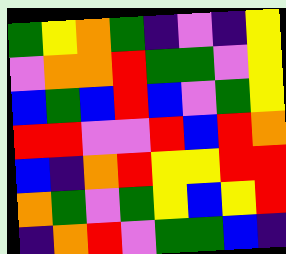[["green", "yellow", "orange", "green", "indigo", "violet", "indigo", "yellow"], ["violet", "orange", "orange", "red", "green", "green", "violet", "yellow"], ["blue", "green", "blue", "red", "blue", "violet", "green", "yellow"], ["red", "red", "violet", "violet", "red", "blue", "red", "orange"], ["blue", "indigo", "orange", "red", "yellow", "yellow", "red", "red"], ["orange", "green", "violet", "green", "yellow", "blue", "yellow", "red"], ["indigo", "orange", "red", "violet", "green", "green", "blue", "indigo"]]